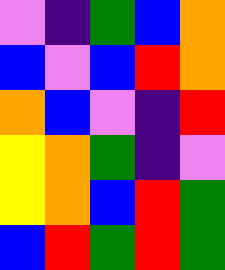[["violet", "indigo", "green", "blue", "orange"], ["blue", "violet", "blue", "red", "orange"], ["orange", "blue", "violet", "indigo", "red"], ["yellow", "orange", "green", "indigo", "violet"], ["yellow", "orange", "blue", "red", "green"], ["blue", "red", "green", "red", "green"]]